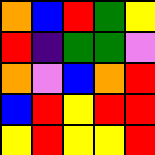[["orange", "blue", "red", "green", "yellow"], ["red", "indigo", "green", "green", "violet"], ["orange", "violet", "blue", "orange", "red"], ["blue", "red", "yellow", "red", "red"], ["yellow", "red", "yellow", "yellow", "red"]]